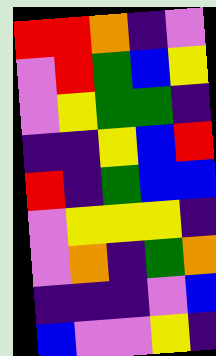[["red", "red", "orange", "indigo", "violet"], ["violet", "red", "green", "blue", "yellow"], ["violet", "yellow", "green", "green", "indigo"], ["indigo", "indigo", "yellow", "blue", "red"], ["red", "indigo", "green", "blue", "blue"], ["violet", "yellow", "yellow", "yellow", "indigo"], ["violet", "orange", "indigo", "green", "orange"], ["indigo", "indigo", "indigo", "violet", "blue"], ["blue", "violet", "violet", "yellow", "indigo"]]